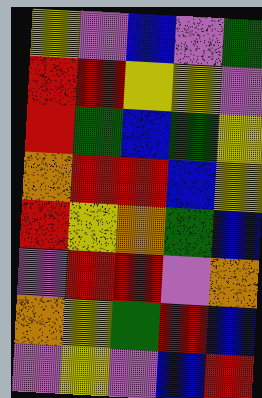[["yellow", "violet", "blue", "violet", "green"], ["red", "red", "yellow", "yellow", "violet"], ["red", "green", "blue", "green", "yellow"], ["orange", "red", "red", "blue", "yellow"], ["red", "yellow", "orange", "green", "blue"], ["violet", "red", "red", "violet", "orange"], ["orange", "yellow", "green", "red", "blue"], ["violet", "yellow", "violet", "blue", "red"]]